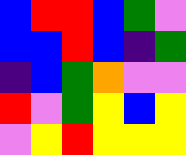[["blue", "red", "red", "blue", "green", "violet"], ["blue", "blue", "red", "blue", "indigo", "green"], ["indigo", "blue", "green", "orange", "violet", "violet"], ["red", "violet", "green", "yellow", "blue", "yellow"], ["violet", "yellow", "red", "yellow", "yellow", "yellow"]]